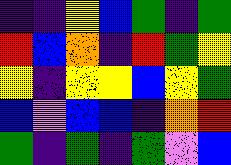[["indigo", "indigo", "yellow", "blue", "green", "indigo", "green"], ["red", "blue", "orange", "indigo", "red", "green", "yellow"], ["yellow", "indigo", "yellow", "yellow", "blue", "yellow", "green"], ["blue", "violet", "blue", "blue", "indigo", "orange", "red"], ["green", "indigo", "green", "indigo", "green", "violet", "blue"]]